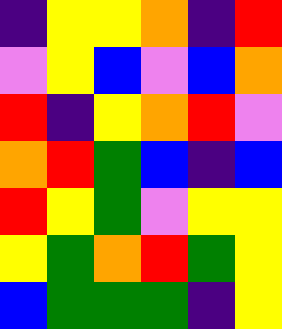[["indigo", "yellow", "yellow", "orange", "indigo", "red"], ["violet", "yellow", "blue", "violet", "blue", "orange"], ["red", "indigo", "yellow", "orange", "red", "violet"], ["orange", "red", "green", "blue", "indigo", "blue"], ["red", "yellow", "green", "violet", "yellow", "yellow"], ["yellow", "green", "orange", "red", "green", "yellow"], ["blue", "green", "green", "green", "indigo", "yellow"]]